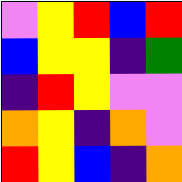[["violet", "yellow", "red", "blue", "red"], ["blue", "yellow", "yellow", "indigo", "green"], ["indigo", "red", "yellow", "violet", "violet"], ["orange", "yellow", "indigo", "orange", "violet"], ["red", "yellow", "blue", "indigo", "orange"]]